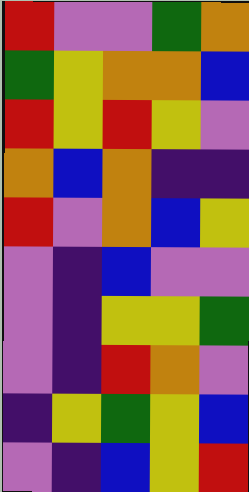[["red", "violet", "violet", "green", "orange"], ["green", "yellow", "orange", "orange", "blue"], ["red", "yellow", "red", "yellow", "violet"], ["orange", "blue", "orange", "indigo", "indigo"], ["red", "violet", "orange", "blue", "yellow"], ["violet", "indigo", "blue", "violet", "violet"], ["violet", "indigo", "yellow", "yellow", "green"], ["violet", "indigo", "red", "orange", "violet"], ["indigo", "yellow", "green", "yellow", "blue"], ["violet", "indigo", "blue", "yellow", "red"]]